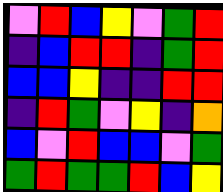[["violet", "red", "blue", "yellow", "violet", "green", "red"], ["indigo", "blue", "red", "red", "indigo", "green", "red"], ["blue", "blue", "yellow", "indigo", "indigo", "red", "red"], ["indigo", "red", "green", "violet", "yellow", "indigo", "orange"], ["blue", "violet", "red", "blue", "blue", "violet", "green"], ["green", "red", "green", "green", "red", "blue", "yellow"]]